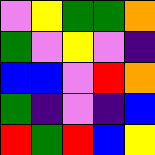[["violet", "yellow", "green", "green", "orange"], ["green", "violet", "yellow", "violet", "indigo"], ["blue", "blue", "violet", "red", "orange"], ["green", "indigo", "violet", "indigo", "blue"], ["red", "green", "red", "blue", "yellow"]]